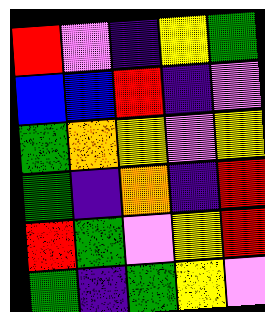[["red", "violet", "indigo", "yellow", "green"], ["blue", "blue", "red", "indigo", "violet"], ["green", "orange", "yellow", "violet", "yellow"], ["green", "indigo", "orange", "indigo", "red"], ["red", "green", "violet", "yellow", "red"], ["green", "indigo", "green", "yellow", "violet"]]